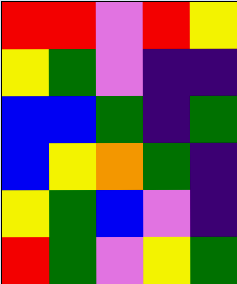[["red", "red", "violet", "red", "yellow"], ["yellow", "green", "violet", "indigo", "indigo"], ["blue", "blue", "green", "indigo", "green"], ["blue", "yellow", "orange", "green", "indigo"], ["yellow", "green", "blue", "violet", "indigo"], ["red", "green", "violet", "yellow", "green"]]